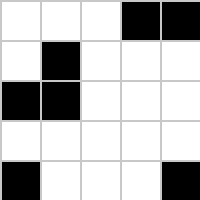[["white", "white", "white", "black", "black"], ["white", "black", "white", "white", "white"], ["black", "black", "white", "white", "white"], ["white", "white", "white", "white", "white"], ["black", "white", "white", "white", "black"]]